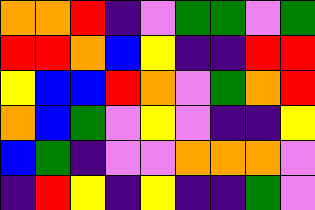[["orange", "orange", "red", "indigo", "violet", "green", "green", "violet", "green"], ["red", "red", "orange", "blue", "yellow", "indigo", "indigo", "red", "red"], ["yellow", "blue", "blue", "red", "orange", "violet", "green", "orange", "red"], ["orange", "blue", "green", "violet", "yellow", "violet", "indigo", "indigo", "yellow"], ["blue", "green", "indigo", "violet", "violet", "orange", "orange", "orange", "violet"], ["indigo", "red", "yellow", "indigo", "yellow", "indigo", "indigo", "green", "violet"]]